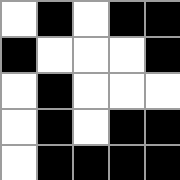[["white", "black", "white", "black", "black"], ["black", "white", "white", "white", "black"], ["white", "black", "white", "white", "white"], ["white", "black", "white", "black", "black"], ["white", "black", "black", "black", "black"]]